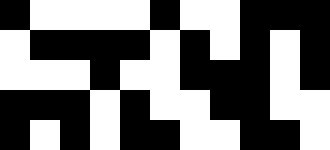[["black", "white", "white", "white", "white", "black", "white", "white", "black", "black", "black"], ["white", "black", "black", "black", "black", "white", "black", "white", "black", "white", "black"], ["white", "white", "white", "black", "white", "white", "black", "black", "black", "white", "black"], ["black", "black", "black", "white", "black", "white", "white", "black", "black", "white", "white"], ["black", "white", "black", "white", "black", "black", "white", "white", "black", "black", "white"]]